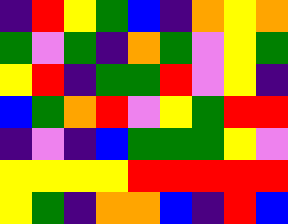[["indigo", "red", "yellow", "green", "blue", "indigo", "orange", "yellow", "orange"], ["green", "violet", "green", "indigo", "orange", "green", "violet", "yellow", "green"], ["yellow", "red", "indigo", "green", "green", "red", "violet", "yellow", "indigo"], ["blue", "green", "orange", "red", "violet", "yellow", "green", "red", "red"], ["indigo", "violet", "indigo", "blue", "green", "green", "green", "yellow", "violet"], ["yellow", "yellow", "yellow", "yellow", "red", "red", "red", "red", "red"], ["yellow", "green", "indigo", "orange", "orange", "blue", "indigo", "red", "blue"]]